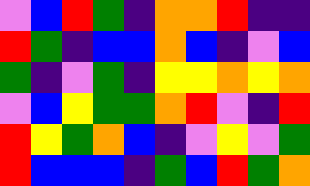[["violet", "blue", "red", "green", "indigo", "orange", "orange", "red", "indigo", "indigo"], ["red", "green", "indigo", "blue", "blue", "orange", "blue", "indigo", "violet", "blue"], ["green", "indigo", "violet", "green", "indigo", "yellow", "yellow", "orange", "yellow", "orange"], ["violet", "blue", "yellow", "green", "green", "orange", "red", "violet", "indigo", "red"], ["red", "yellow", "green", "orange", "blue", "indigo", "violet", "yellow", "violet", "green"], ["red", "blue", "blue", "blue", "indigo", "green", "blue", "red", "green", "orange"]]